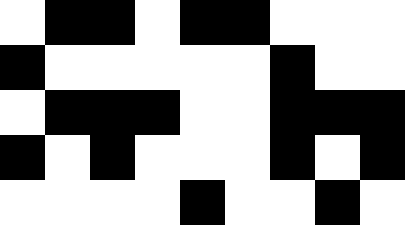[["white", "black", "black", "white", "black", "black", "white", "white", "white"], ["black", "white", "white", "white", "white", "white", "black", "white", "white"], ["white", "black", "black", "black", "white", "white", "black", "black", "black"], ["black", "white", "black", "white", "white", "white", "black", "white", "black"], ["white", "white", "white", "white", "black", "white", "white", "black", "white"]]